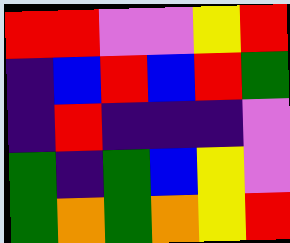[["red", "red", "violet", "violet", "yellow", "red"], ["indigo", "blue", "red", "blue", "red", "green"], ["indigo", "red", "indigo", "indigo", "indigo", "violet"], ["green", "indigo", "green", "blue", "yellow", "violet"], ["green", "orange", "green", "orange", "yellow", "red"]]